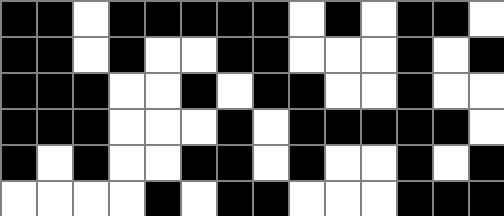[["black", "black", "white", "black", "black", "black", "black", "black", "white", "black", "white", "black", "black", "white"], ["black", "black", "white", "black", "white", "white", "black", "black", "white", "white", "white", "black", "white", "black"], ["black", "black", "black", "white", "white", "black", "white", "black", "black", "white", "white", "black", "white", "white"], ["black", "black", "black", "white", "white", "white", "black", "white", "black", "black", "black", "black", "black", "white"], ["black", "white", "black", "white", "white", "black", "black", "white", "black", "white", "white", "black", "white", "black"], ["white", "white", "white", "white", "black", "white", "black", "black", "white", "white", "white", "black", "black", "black"]]